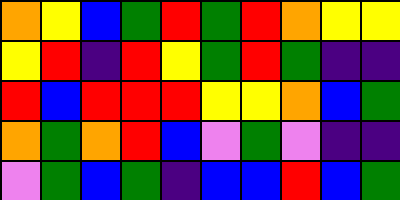[["orange", "yellow", "blue", "green", "red", "green", "red", "orange", "yellow", "yellow"], ["yellow", "red", "indigo", "red", "yellow", "green", "red", "green", "indigo", "indigo"], ["red", "blue", "red", "red", "red", "yellow", "yellow", "orange", "blue", "green"], ["orange", "green", "orange", "red", "blue", "violet", "green", "violet", "indigo", "indigo"], ["violet", "green", "blue", "green", "indigo", "blue", "blue", "red", "blue", "green"]]